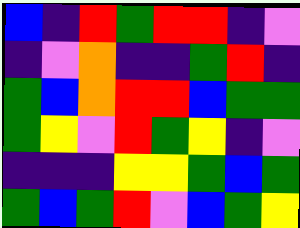[["blue", "indigo", "red", "green", "red", "red", "indigo", "violet"], ["indigo", "violet", "orange", "indigo", "indigo", "green", "red", "indigo"], ["green", "blue", "orange", "red", "red", "blue", "green", "green"], ["green", "yellow", "violet", "red", "green", "yellow", "indigo", "violet"], ["indigo", "indigo", "indigo", "yellow", "yellow", "green", "blue", "green"], ["green", "blue", "green", "red", "violet", "blue", "green", "yellow"]]